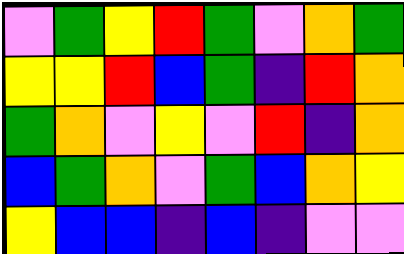[["violet", "green", "yellow", "red", "green", "violet", "orange", "green"], ["yellow", "yellow", "red", "blue", "green", "indigo", "red", "orange"], ["green", "orange", "violet", "yellow", "violet", "red", "indigo", "orange"], ["blue", "green", "orange", "violet", "green", "blue", "orange", "yellow"], ["yellow", "blue", "blue", "indigo", "blue", "indigo", "violet", "violet"]]